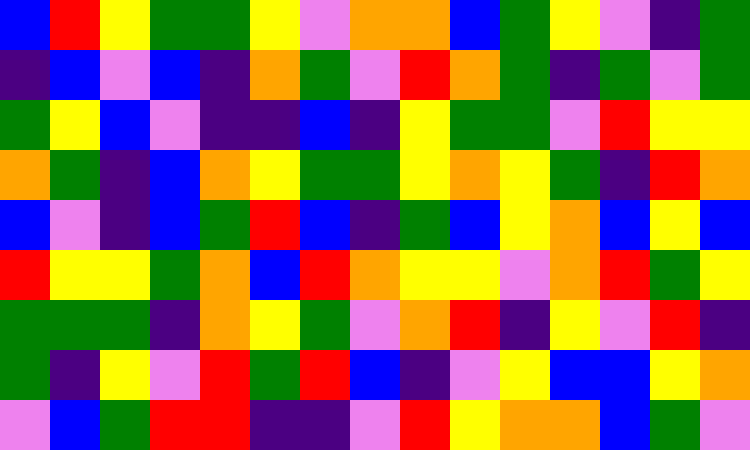[["blue", "red", "yellow", "green", "green", "yellow", "violet", "orange", "orange", "blue", "green", "yellow", "violet", "indigo", "green"], ["indigo", "blue", "violet", "blue", "indigo", "orange", "green", "violet", "red", "orange", "green", "indigo", "green", "violet", "green"], ["green", "yellow", "blue", "violet", "indigo", "indigo", "blue", "indigo", "yellow", "green", "green", "violet", "red", "yellow", "yellow"], ["orange", "green", "indigo", "blue", "orange", "yellow", "green", "green", "yellow", "orange", "yellow", "green", "indigo", "red", "orange"], ["blue", "violet", "indigo", "blue", "green", "red", "blue", "indigo", "green", "blue", "yellow", "orange", "blue", "yellow", "blue"], ["red", "yellow", "yellow", "green", "orange", "blue", "red", "orange", "yellow", "yellow", "violet", "orange", "red", "green", "yellow"], ["green", "green", "green", "indigo", "orange", "yellow", "green", "violet", "orange", "red", "indigo", "yellow", "violet", "red", "indigo"], ["green", "indigo", "yellow", "violet", "red", "green", "red", "blue", "indigo", "violet", "yellow", "blue", "blue", "yellow", "orange"], ["violet", "blue", "green", "red", "red", "indigo", "indigo", "violet", "red", "yellow", "orange", "orange", "blue", "green", "violet"]]